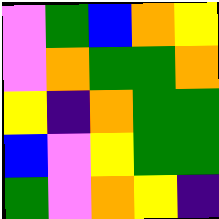[["violet", "green", "blue", "orange", "yellow"], ["violet", "orange", "green", "green", "orange"], ["yellow", "indigo", "orange", "green", "green"], ["blue", "violet", "yellow", "green", "green"], ["green", "violet", "orange", "yellow", "indigo"]]